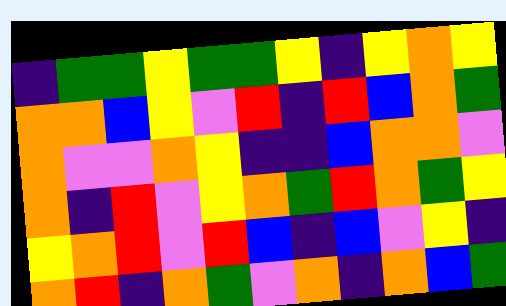[["indigo", "green", "green", "yellow", "green", "green", "yellow", "indigo", "yellow", "orange", "yellow"], ["orange", "orange", "blue", "yellow", "violet", "red", "indigo", "red", "blue", "orange", "green"], ["orange", "violet", "violet", "orange", "yellow", "indigo", "indigo", "blue", "orange", "orange", "violet"], ["orange", "indigo", "red", "violet", "yellow", "orange", "green", "red", "orange", "green", "yellow"], ["yellow", "orange", "red", "violet", "red", "blue", "indigo", "blue", "violet", "yellow", "indigo"], ["orange", "red", "indigo", "orange", "green", "violet", "orange", "indigo", "orange", "blue", "green"]]